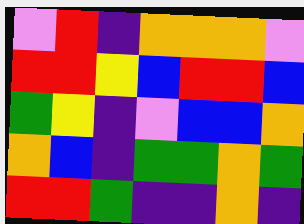[["violet", "red", "indigo", "orange", "orange", "orange", "violet"], ["red", "red", "yellow", "blue", "red", "red", "blue"], ["green", "yellow", "indigo", "violet", "blue", "blue", "orange"], ["orange", "blue", "indigo", "green", "green", "orange", "green"], ["red", "red", "green", "indigo", "indigo", "orange", "indigo"]]